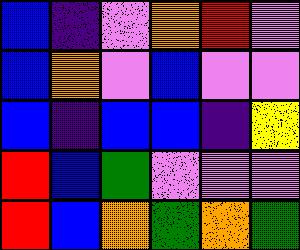[["blue", "indigo", "violet", "orange", "red", "violet"], ["blue", "orange", "violet", "blue", "violet", "violet"], ["blue", "indigo", "blue", "blue", "indigo", "yellow"], ["red", "blue", "green", "violet", "violet", "violet"], ["red", "blue", "orange", "green", "orange", "green"]]